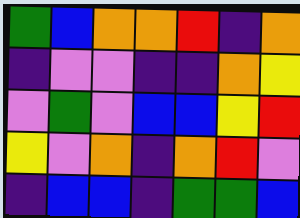[["green", "blue", "orange", "orange", "red", "indigo", "orange"], ["indigo", "violet", "violet", "indigo", "indigo", "orange", "yellow"], ["violet", "green", "violet", "blue", "blue", "yellow", "red"], ["yellow", "violet", "orange", "indigo", "orange", "red", "violet"], ["indigo", "blue", "blue", "indigo", "green", "green", "blue"]]